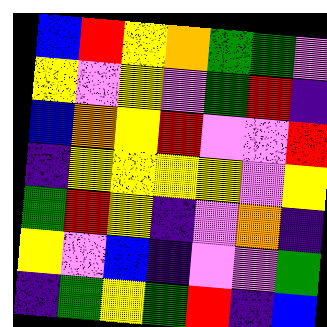[["blue", "red", "yellow", "orange", "green", "green", "violet"], ["yellow", "violet", "yellow", "violet", "green", "red", "indigo"], ["blue", "orange", "yellow", "red", "violet", "violet", "red"], ["indigo", "yellow", "yellow", "yellow", "yellow", "violet", "yellow"], ["green", "red", "yellow", "indigo", "violet", "orange", "indigo"], ["yellow", "violet", "blue", "indigo", "violet", "violet", "green"], ["indigo", "green", "yellow", "green", "red", "indigo", "blue"]]